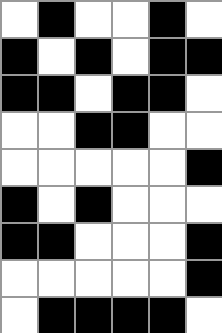[["white", "black", "white", "white", "black", "white"], ["black", "white", "black", "white", "black", "black"], ["black", "black", "white", "black", "black", "white"], ["white", "white", "black", "black", "white", "white"], ["white", "white", "white", "white", "white", "black"], ["black", "white", "black", "white", "white", "white"], ["black", "black", "white", "white", "white", "black"], ["white", "white", "white", "white", "white", "black"], ["white", "black", "black", "black", "black", "white"]]